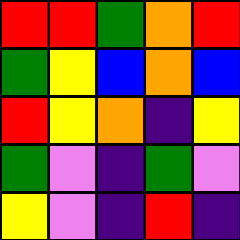[["red", "red", "green", "orange", "red"], ["green", "yellow", "blue", "orange", "blue"], ["red", "yellow", "orange", "indigo", "yellow"], ["green", "violet", "indigo", "green", "violet"], ["yellow", "violet", "indigo", "red", "indigo"]]